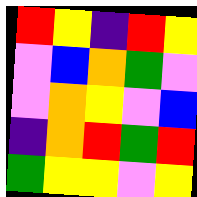[["red", "yellow", "indigo", "red", "yellow"], ["violet", "blue", "orange", "green", "violet"], ["violet", "orange", "yellow", "violet", "blue"], ["indigo", "orange", "red", "green", "red"], ["green", "yellow", "yellow", "violet", "yellow"]]